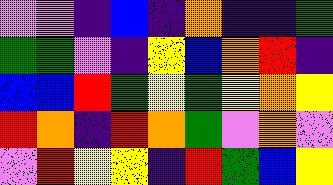[["violet", "violet", "indigo", "blue", "indigo", "orange", "indigo", "indigo", "green"], ["green", "green", "violet", "indigo", "yellow", "blue", "orange", "red", "indigo"], ["blue", "blue", "red", "green", "yellow", "green", "yellow", "orange", "yellow"], ["red", "orange", "indigo", "red", "orange", "green", "violet", "orange", "violet"], ["violet", "red", "yellow", "yellow", "indigo", "red", "green", "blue", "yellow"]]